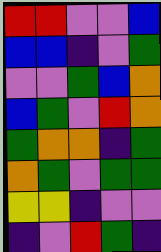[["red", "red", "violet", "violet", "blue"], ["blue", "blue", "indigo", "violet", "green"], ["violet", "violet", "green", "blue", "orange"], ["blue", "green", "violet", "red", "orange"], ["green", "orange", "orange", "indigo", "green"], ["orange", "green", "violet", "green", "green"], ["yellow", "yellow", "indigo", "violet", "violet"], ["indigo", "violet", "red", "green", "indigo"]]